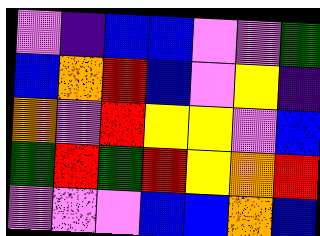[["violet", "indigo", "blue", "blue", "violet", "violet", "green"], ["blue", "orange", "red", "blue", "violet", "yellow", "indigo"], ["orange", "violet", "red", "yellow", "yellow", "violet", "blue"], ["green", "red", "green", "red", "yellow", "orange", "red"], ["violet", "violet", "violet", "blue", "blue", "orange", "blue"]]